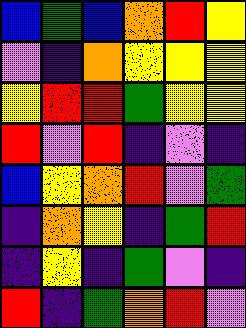[["blue", "green", "blue", "orange", "red", "yellow"], ["violet", "indigo", "orange", "yellow", "yellow", "yellow"], ["yellow", "red", "red", "green", "yellow", "yellow"], ["red", "violet", "red", "indigo", "violet", "indigo"], ["blue", "yellow", "orange", "red", "violet", "green"], ["indigo", "orange", "yellow", "indigo", "green", "red"], ["indigo", "yellow", "indigo", "green", "violet", "indigo"], ["red", "indigo", "green", "orange", "red", "violet"]]